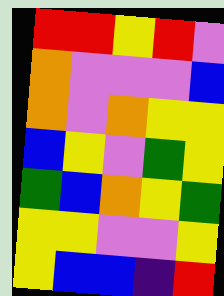[["red", "red", "yellow", "red", "violet"], ["orange", "violet", "violet", "violet", "blue"], ["orange", "violet", "orange", "yellow", "yellow"], ["blue", "yellow", "violet", "green", "yellow"], ["green", "blue", "orange", "yellow", "green"], ["yellow", "yellow", "violet", "violet", "yellow"], ["yellow", "blue", "blue", "indigo", "red"]]